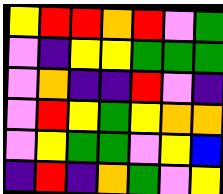[["yellow", "red", "red", "orange", "red", "violet", "green"], ["violet", "indigo", "yellow", "yellow", "green", "green", "green"], ["violet", "orange", "indigo", "indigo", "red", "violet", "indigo"], ["violet", "red", "yellow", "green", "yellow", "orange", "orange"], ["violet", "yellow", "green", "green", "violet", "yellow", "blue"], ["indigo", "red", "indigo", "orange", "green", "violet", "yellow"]]